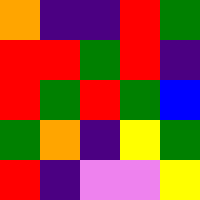[["orange", "indigo", "indigo", "red", "green"], ["red", "red", "green", "red", "indigo"], ["red", "green", "red", "green", "blue"], ["green", "orange", "indigo", "yellow", "green"], ["red", "indigo", "violet", "violet", "yellow"]]